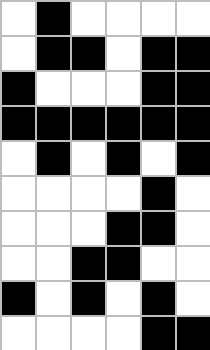[["white", "black", "white", "white", "white", "white"], ["white", "black", "black", "white", "black", "black"], ["black", "white", "white", "white", "black", "black"], ["black", "black", "black", "black", "black", "black"], ["white", "black", "white", "black", "white", "black"], ["white", "white", "white", "white", "black", "white"], ["white", "white", "white", "black", "black", "white"], ["white", "white", "black", "black", "white", "white"], ["black", "white", "black", "white", "black", "white"], ["white", "white", "white", "white", "black", "black"]]